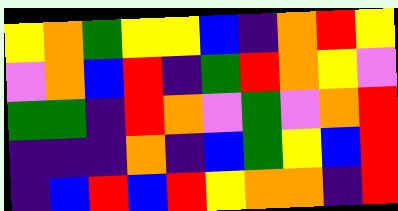[["yellow", "orange", "green", "yellow", "yellow", "blue", "indigo", "orange", "red", "yellow"], ["violet", "orange", "blue", "red", "indigo", "green", "red", "orange", "yellow", "violet"], ["green", "green", "indigo", "red", "orange", "violet", "green", "violet", "orange", "red"], ["indigo", "indigo", "indigo", "orange", "indigo", "blue", "green", "yellow", "blue", "red"], ["indigo", "blue", "red", "blue", "red", "yellow", "orange", "orange", "indigo", "red"]]